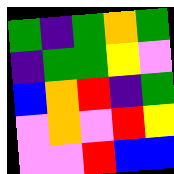[["green", "indigo", "green", "orange", "green"], ["indigo", "green", "green", "yellow", "violet"], ["blue", "orange", "red", "indigo", "green"], ["violet", "orange", "violet", "red", "yellow"], ["violet", "violet", "red", "blue", "blue"]]